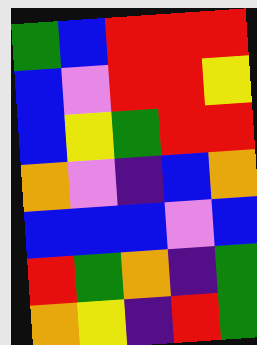[["green", "blue", "red", "red", "red"], ["blue", "violet", "red", "red", "yellow"], ["blue", "yellow", "green", "red", "red"], ["orange", "violet", "indigo", "blue", "orange"], ["blue", "blue", "blue", "violet", "blue"], ["red", "green", "orange", "indigo", "green"], ["orange", "yellow", "indigo", "red", "green"]]